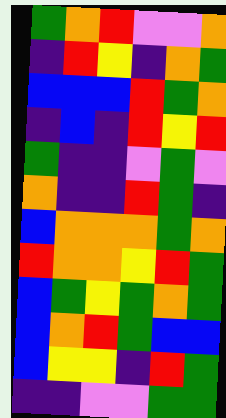[["green", "orange", "red", "violet", "violet", "orange"], ["indigo", "red", "yellow", "indigo", "orange", "green"], ["blue", "blue", "blue", "red", "green", "orange"], ["indigo", "blue", "indigo", "red", "yellow", "red"], ["green", "indigo", "indigo", "violet", "green", "violet"], ["orange", "indigo", "indigo", "red", "green", "indigo"], ["blue", "orange", "orange", "orange", "green", "orange"], ["red", "orange", "orange", "yellow", "red", "green"], ["blue", "green", "yellow", "green", "orange", "green"], ["blue", "orange", "red", "green", "blue", "blue"], ["blue", "yellow", "yellow", "indigo", "red", "green"], ["indigo", "indigo", "violet", "violet", "green", "green"]]